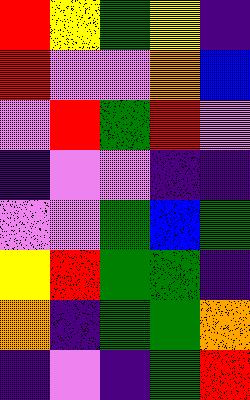[["red", "yellow", "green", "yellow", "indigo"], ["red", "violet", "violet", "orange", "blue"], ["violet", "red", "green", "red", "violet"], ["indigo", "violet", "violet", "indigo", "indigo"], ["violet", "violet", "green", "blue", "green"], ["yellow", "red", "green", "green", "indigo"], ["orange", "indigo", "green", "green", "orange"], ["indigo", "violet", "indigo", "green", "red"]]